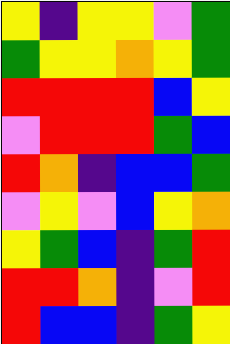[["yellow", "indigo", "yellow", "yellow", "violet", "green"], ["green", "yellow", "yellow", "orange", "yellow", "green"], ["red", "red", "red", "red", "blue", "yellow"], ["violet", "red", "red", "red", "green", "blue"], ["red", "orange", "indigo", "blue", "blue", "green"], ["violet", "yellow", "violet", "blue", "yellow", "orange"], ["yellow", "green", "blue", "indigo", "green", "red"], ["red", "red", "orange", "indigo", "violet", "red"], ["red", "blue", "blue", "indigo", "green", "yellow"]]